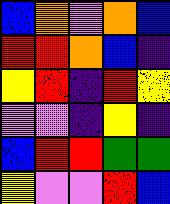[["blue", "orange", "violet", "orange", "blue"], ["red", "red", "orange", "blue", "indigo"], ["yellow", "red", "indigo", "red", "yellow"], ["violet", "violet", "indigo", "yellow", "indigo"], ["blue", "red", "red", "green", "green"], ["yellow", "violet", "violet", "red", "blue"]]